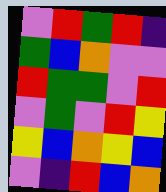[["violet", "red", "green", "red", "indigo"], ["green", "blue", "orange", "violet", "violet"], ["red", "green", "green", "violet", "red"], ["violet", "green", "violet", "red", "yellow"], ["yellow", "blue", "orange", "yellow", "blue"], ["violet", "indigo", "red", "blue", "orange"]]